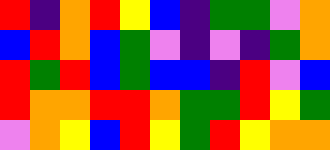[["red", "indigo", "orange", "red", "yellow", "blue", "indigo", "green", "green", "violet", "orange"], ["blue", "red", "orange", "blue", "green", "violet", "indigo", "violet", "indigo", "green", "orange"], ["red", "green", "red", "blue", "green", "blue", "blue", "indigo", "red", "violet", "blue"], ["red", "orange", "orange", "red", "red", "orange", "green", "green", "red", "yellow", "green"], ["violet", "orange", "yellow", "blue", "red", "yellow", "green", "red", "yellow", "orange", "orange"]]